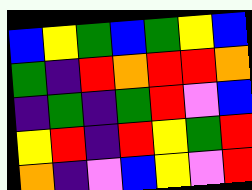[["blue", "yellow", "green", "blue", "green", "yellow", "blue"], ["green", "indigo", "red", "orange", "red", "red", "orange"], ["indigo", "green", "indigo", "green", "red", "violet", "blue"], ["yellow", "red", "indigo", "red", "yellow", "green", "red"], ["orange", "indigo", "violet", "blue", "yellow", "violet", "red"]]